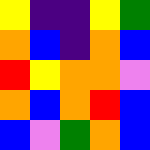[["yellow", "indigo", "indigo", "yellow", "green"], ["orange", "blue", "indigo", "orange", "blue"], ["red", "yellow", "orange", "orange", "violet"], ["orange", "blue", "orange", "red", "blue"], ["blue", "violet", "green", "orange", "blue"]]